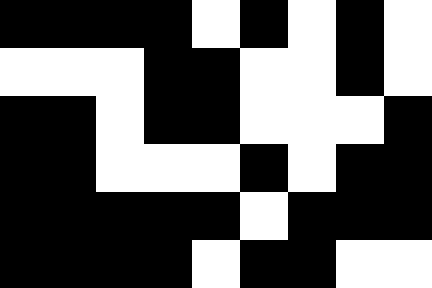[["black", "black", "black", "black", "white", "black", "white", "black", "white"], ["white", "white", "white", "black", "black", "white", "white", "black", "white"], ["black", "black", "white", "black", "black", "white", "white", "white", "black"], ["black", "black", "white", "white", "white", "black", "white", "black", "black"], ["black", "black", "black", "black", "black", "white", "black", "black", "black"], ["black", "black", "black", "black", "white", "black", "black", "white", "white"]]